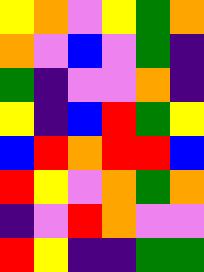[["yellow", "orange", "violet", "yellow", "green", "orange"], ["orange", "violet", "blue", "violet", "green", "indigo"], ["green", "indigo", "violet", "violet", "orange", "indigo"], ["yellow", "indigo", "blue", "red", "green", "yellow"], ["blue", "red", "orange", "red", "red", "blue"], ["red", "yellow", "violet", "orange", "green", "orange"], ["indigo", "violet", "red", "orange", "violet", "violet"], ["red", "yellow", "indigo", "indigo", "green", "green"]]